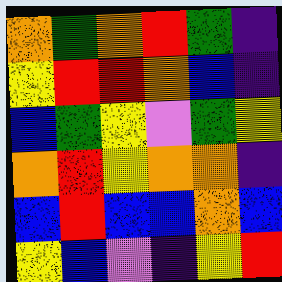[["orange", "green", "orange", "red", "green", "indigo"], ["yellow", "red", "red", "orange", "blue", "indigo"], ["blue", "green", "yellow", "violet", "green", "yellow"], ["orange", "red", "yellow", "orange", "orange", "indigo"], ["blue", "red", "blue", "blue", "orange", "blue"], ["yellow", "blue", "violet", "indigo", "yellow", "red"]]